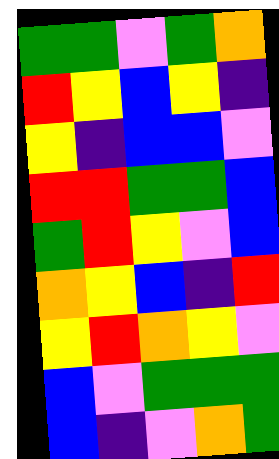[["green", "green", "violet", "green", "orange"], ["red", "yellow", "blue", "yellow", "indigo"], ["yellow", "indigo", "blue", "blue", "violet"], ["red", "red", "green", "green", "blue"], ["green", "red", "yellow", "violet", "blue"], ["orange", "yellow", "blue", "indigo", "red"], ["yellow", "red", "orange", "yellow", "violet"], ["blue", "violet", "green", "green", "green"], ["blue", "indigo", "violet", "orange", "green"]]